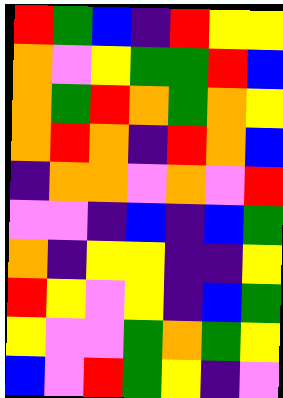[["red", "green", "blue", "indigo", "red", "yellow", "yellow"], ["orange", "violet", "yellow", "green", "green", "red", "blue"], ["orange", "green", "red", "orange", "green", "orange", "yellow"], ["orange", "red", "orange", "indigo", "red", "orange", "blue"], ["indigo", "orange", "orange", "violet", "orange", "violet", "red"], ["violet", "violet", "indigo", "blue", "indigo", "blue", "green"], ["orange", "indigo", "yellow", "yellow", "indigo", "indigo", "yellow"], ["red", "yellow", "violet", "yellow", "indigo", "blue", "green"], ["yellow", "violet", "violet", "green", "orange", "green", "yellow"], ["blue", "violet", "red", "green", "yellow", "indigo", "violet"]]